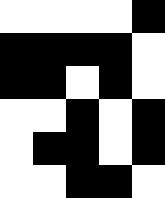[["white", "white", "white", "white", "black"], ["black", "black", "black", "black", "white"], ["black", "black", "white", "black", "white"], ["white", "white", "black", "white", "black"], ["white", "black", "black", "white", "black"], ["white", "white", "black", "black", "white"]]